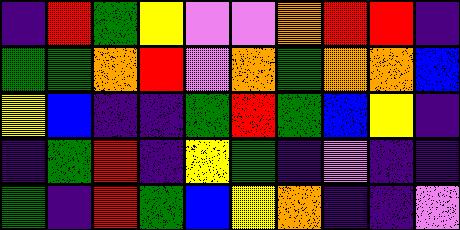[["indigo", "red", "green", "yellow", "violet", "violet", "orange", "red", "red", "indigo"], ["green", "green", "orange", "red", "violet", "orange", "green", "orange", "orange", "blue"], ["yellow", "blue", "indigo", "indigo", "green", "red", "green", "blue", "yellow", "indigo"], ["indigo", "green", "red", "indigo", "yellow", "green", "indigo", "violet", "indigo", "indigo"], ["green", "indigo", "red", "green", "blue", "yellow", "orange", "indigo", "indigo", "violet"]]